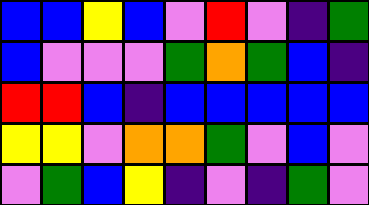[["blue", "blue", "yellow", "blue", "violet", "red", "violet", "indigo", "green"], ["blue", "violet", "violet", "violet", "green", "orange", "green", "blue", "indigo"], ["red", "red", "blue", "indigo", "blue", "blue", "blue", "blue", "blue"], ["yellow", "yellow", "violet", "orange", "orange", "green", "violet", "blue", "violet"], ["violet", "green", "blue", "yellow", "indigo", "violet", "indigo", "green", "violet"]]